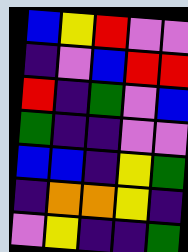[["blue", "yellow", "red", "violet", "violet"], ["indigo", "violet", "blue", "red", "red"], ["red", "indigo", "green", "violet", "blue"], ["green", "indigo", "indigo", "violet", "violet"], ["blue", "blue", "indigo", "yellow", "green"], ["indigo", "orange", "orange", "yellow", "indigo"], ["violet", "yellow", "indigo", "indigo", "green"]]